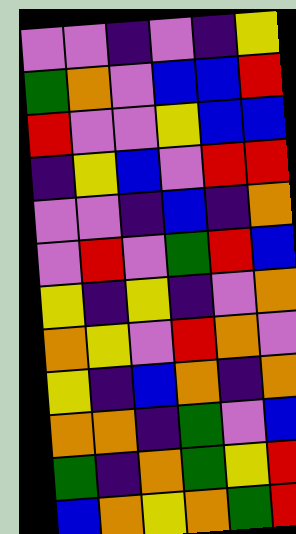[["violet", "violet", "indigo", "violet", "indigo", "yellow"], ["green", "orange", "violet", "blue", "blue", "red"], ["red", "violet", "violet", "yellow", "blue", "blue"], ["indigo", "yellow", "blue", "violet", "red", "red"], ["violet", "violet", "indigo", "blue", "indigo", "orange"], ["violet", "red", "violet", "green", "red", "blue"], ["yellow", "indigo", "yellow", "indigo", "violet", "orange"], ["orange", "yellow", "violet", "red", "orange", "violet"], ["yellow", "indigo", "blue", "orange", "indigo", "orange"], ["orange", "orange", "indigo", "green", "violet", "blue"], ["green", "indigo", "orange", "green", "yellow", "red"], ["blue", "orange", "yellow", "orange", "green", "red"]]